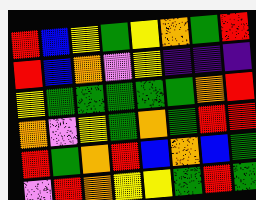[["red", "blue", "yellow", "green", "yellow", "orange", "green", "red"], ["red", "blue", "orange", "violet", "yellow", "indigo", "indigo", "indigo"], ["yellow", "green", "green", "green", "green", "green", "orange", "red"], ["orange", "violet", "yellow", "green", "orange", "green", "red", "red"], ["red", "green", "orange", "red", "blue", "orange", "blue", "green"], ["violet", "red", "orange", "yellow", "yellow", "green", "red", "green"]]